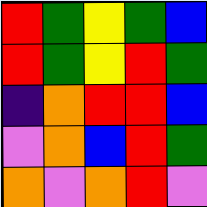[["red", "green", "yellow", "green", "blue"], ["red", "green", "yellow", "red", "green"], ["indigo", "orange", "red", "red", "blue"], ["violet", "orange", "blue", "red", "green"], ["orange", "violet", "orange", "red", "violet"]]